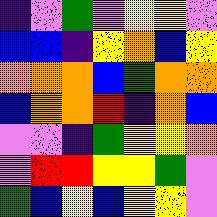[["indigo", "violet", "green", "violet", "yellow", "yellow", "violet"], ["blue", "blue", "indigo", "yellow", "orange", "blue", "yellow"], ["orange", "orange", "orange", "blue", "green", "orange", "orange"], ["blue", "orange", "orange", "red", "indigo", "orange", "blue"], ["violet", "violet", "indigo", "green", "yellow", "yellow", "orange"], ["violet", "red", "red", "yellow", "yellow", "green", "violet"], ["green", "blue", "yellow", "blue", "yellow", "yellow", "violet"]]